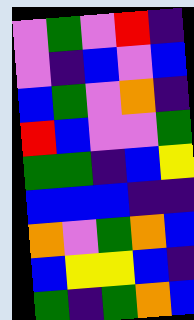[["violet", "green", "violet", "red", "indigo"], ["violet", "indigo", "blue", "violet", "blue"], ["blue", "green", "violet", "orange", "indigo"], ["red", "blue", "violet", "violet", "green"], ["green", "green", "indigo", "blue", "yellow"], ["blue", "blue", "blue", "indigo", "indigo"], ["orange", "violet", "green", "orange", "blue"], ["blue", "yellow", "yellow", "blue", "indigo"], ["green", "indigo", "green", "orange", "blue"]]